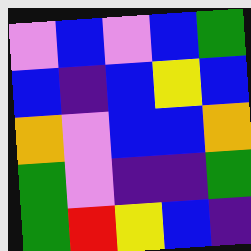[["violet", "blue", "violet", "blue", "green"], ["blue", "indigo", "blue", "yellow", "blue"], ["orange", "violet", "blue", "blue", "orange"], ["green", "violet", "indigo", "indigo", "green"], ["green", "red", "yellow", "blue", "indigo"]]